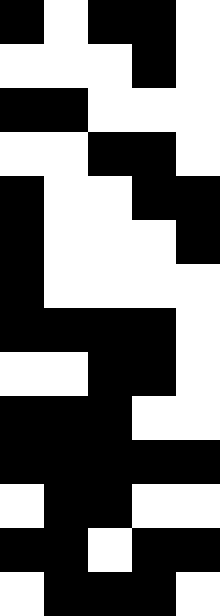[["black", "white", "black", "black", "white"], ["white", "white", "white", "black", "white"], ["black", "black", "white", "white", "white"], ["white", "white", "black", "black", "white"], ["black", "white", "white", "black", "black"], ["black", "white", "white", "white", "black"], ["black", "white", "white", "white", "white"], ["black", "black", "black", "black", "white"], ["white", "white", "black", "black", "white"], ["black", "black", "black", "white", "white"], ["black", "black", "black", "black", "black"], ["white", "black", "black", "white", "white"], ["black", "black", "white", "black", "black"], ["white", "black", "black", "black", "white"]]